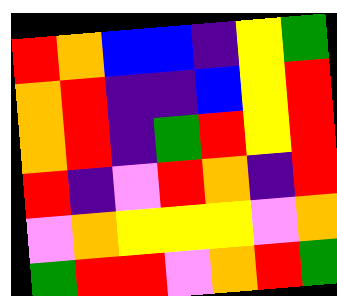[["red", "orange", "blue", "blue", "indigo", "yellow", "green"], ["orange", "red", "indigo", "indigo", "blue", "yellow", "red"], ["orange", "red", "indigo", "green", "red", "yellow", "red"], ["red", "indigo", "violet", "red", "orange", "indigo", "red"], ["violet", "orange", "yellow", "yellow", "yellow", "violet", "orange"], ["green", "red", "red", "violet", "orange", "red", "green"]]